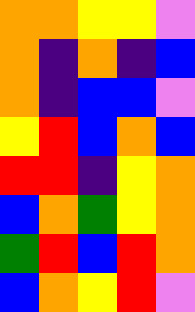[["orange", "orange", "yellow", "yellow", "violet"], ["orange", "indigo", "orange", "indigo", "blue"], ["orange", "indigo", "blue", "blue", "violet"], ["yellow", "red", "blue", "orange", "blue"], ["red", "red", "indigo", "yellow", "orange"], ["blue", "orange", "green", "yellow", "orange"], ["green", "red", "blue", "red", "orange"], ["blue", "orange", "yellow", "red", "violet"]]